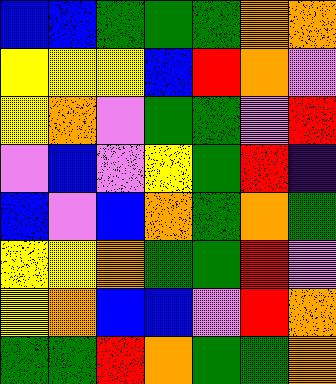[["blue", "blue", "green", "green", "green", "orange", "orange"], ["yellow", "yellow", "yellow", "blue", "red", "orange", "violet"], ["yellow", "orange", "violet", "green", "green", "violet", "red"], ["violet", "blue", "violet", "yellow", "green", "red", "indigo"], ["blue", "violet", "blue", "orange", "green", "orange", "green"], ["yellow", "yellow", "orange", "green", "green", "red", "violet"], ["yellow", "orange", "blue", "blue", "violet", "red", "orange"], ["green", "green", "red", "orange", "green", "green", "orange"]]